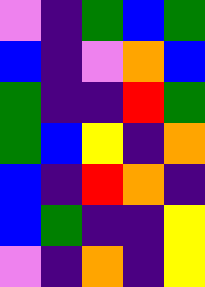[["violet", "indigo", "green", "blue", "green"], ["blue", "indigo", "violet", "orange", "blue"], ["green", "indigo", "indigo", "red", "green"], ["green", "blue", "yellow", "indigo", "orange"], ["blue", "indigo", "red", "orange", "indigo"], ["blue", "green", "indigo", "indigo", "yellow"], ["violet", "indigo", "orange", "indigo", "yellow"]]